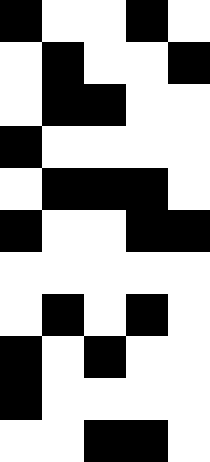[["black", "white", "white", "black", "white"], ["white", "black", "white", "white", "black"], ["white", "black", "black", "white", "white"], ["black", "white", "white", "white", "white"], ["white", "black", "black", "black", "white"], ["black", "white", "white", "black", "black"], ["white", "white", "white", "white", "white"], ["white", "black", "white", "black", "white"], ["black", "white", "black", "white", "white"], ["black", "white", "white", "white", "white"], ["white", "white", "black", "black", "white"]]